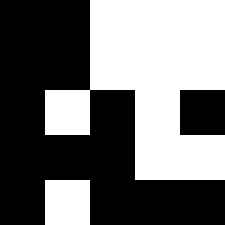[["black", "black", "white", "white", "white"], ["black", "black", "white", "white", "white"], ["black", "white", "black", "white", "black"], ["black", "black", "black", "white", "white"], ["black", "white", "black", "black", "black"]]